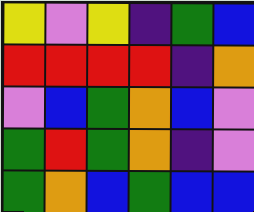[["yellow", "violet", "yellow", "indigo", "green", "blue"], ["red", "red", "red", "red", "indigo", "orange"], ["violet", "blue", "green", "orange", "blue", "violet"], ["green", "red", "green", "orange", "indigo", "violet"], ["green", "orange", "blue", "green", "blue", "blue"]]